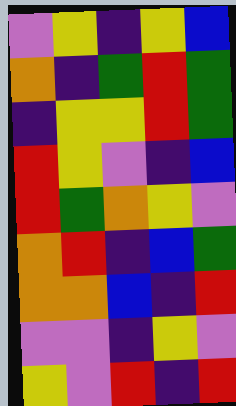[["violet", "yellow", "indigo", "yellow", "blue"], ["orange", "indigo", "green", "red", "green"], ["indigo", "yellow", "yellow", "red", "green"], ["red", "yellow", "violet", "indigo", "blue"], ["red", "green", "orange", "yellow", "violet"], ["orange", "red", "indigo", "blue", "green"], ["orange", "orange", "blue", "indigo", "red"], ["violet", "violet", "indigo", "yellow", "violet"], ["yellow", "violet", "red", "indigo", "red"]]